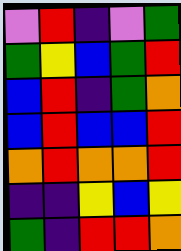[["violet", "red", "indigo", "violet", "green"], ["green", "yellow", "blue", "green", "red"], ["blue", "red", "indigo", "green", "orange"], ["blue", "red", "blue", "blue", "red"], ["orange", "red", "orange", "orange", "red"], ["indigo", "indigo", "yellow", "blue", "yellow"], ["green", "indigo", "red", "red", "orange"]]